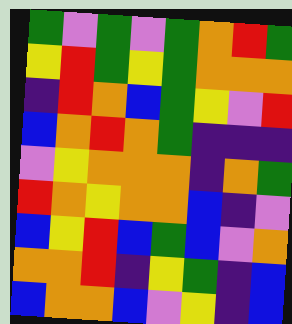[["green", "violet", "green", "violet", "green", "orange", "red", "green"], ["yellow", "red", "green", "yellow", "green", "orange", "orange", "orange"], ["indigo", "red", "orange", "blue", "green", "yellow", "violet", "red"], ["blue", "orange", "red", "orange", "green", "indigo", "indigo", "indigo"], ["violet", "yellow", "orange", "orange", "orange", "indigo", "orange", "green"], ["red", "orange", "yellow", "orange", "orange", "blue", "indigo", "violet"], ["blue", "yellow", "red", "blue", "green", "blue", "violet", "orange"], ["orange", "orange", "red", "indigo", "yellow", "green", "indigo", "blue"], ["blue", "orange", "orange", "blue", "violet", "yellow", "indigo", "blue"]]